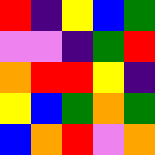[["red", "indigo", "yellow", "blue", "green"], ["violet", "violet", "indigo", "green", "red"], ["orange", "red", "red", "yellow", "indigo"], ["yellow", "blue", "green", "orange", "green"], ["blue", "orange", "red", "violet", "orange"]]